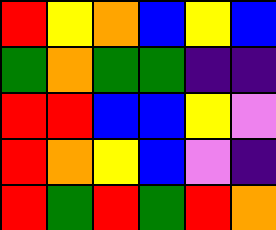[["red", "yellow", "orange", "blue", "yellow", "blue"], ["green", "orange", "green", "green", "indigo", "indigo"], ["red", "red", "blue", "blue", "yellow", "violet"], ["red", "orange", "yellow", "blue", "violet", "indigo"], ["red", "green", "red", "green", "red", "orange"]]